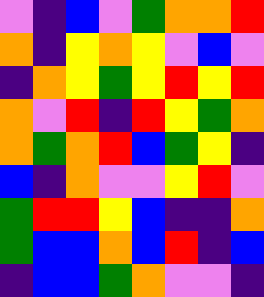[["violet", "indigo", "blue", "violet", "green", "orange", "orange", "red"], ["orange", "indigo", "yellow", "orange", "yellow", "violet", "blue", "violet"], ["indigo", "orange", "yellow", "green", "yellow", "red", "yellow", "red"], ["orange", "violet", "red", "indigo", "red", "yellow", "green", "orange"], ["orange", "green", "orange", "red", "blue", "green", "yellow", "indigo"], ["blue", "indigo", "orange", "violet", "violet", "yellow", "red", "violet"], ["green", "red", "red", "yellow", "blue", "indigo", "indigo", "orange"], ["green", "blue", "blue", "orange", "blue", "red", "indigo", "blue"], ["indigo", "blue", "blue", "green", "orange", "violet", "violet", "indigo"]]